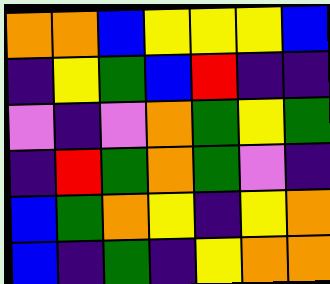[["orange", "orange", "blue", "yellow", "yellow", "yellow", "blue"], ["indigo", "yellow", "green", "blue", "red", "indigo", "indigo"], ["violet", "indigo", "violet", "orange", "green", "yellow", "green"], ["indigo", "red", "green", "orange", "green", "violet", "indigo"], ["blue", "green", "orange", "yellow", "indigo", "yellow", "orange"], ["blue", "indigo", "green", "indigo", "yellow", "orange", "orange"]]